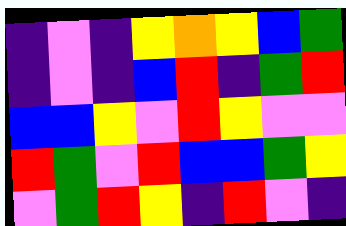[["indigo", "violet", "indigo", "yellow", "orange", "yellow", "blue", "green"], ["indigo", "violet", "indigo", "blue", "red", "indigo", "green", "red"], ["blue", "blue", "yellow", "violet", "red", "yellow", "violet", "violet"], ["red", "green", "violet", "red", "blue", "blue", "green", "yellow"], ["violet", "green", "red", "yellow", "indigo", "red", "violet", "indigo"]]